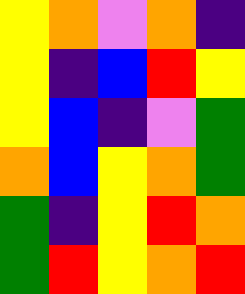[["yellow", "orange", "violet", "orange", "indigo"], ["yellow", "indigo", "blue", "red", "yellow"], ["yellow", "blue", "indigo", "violet", "green"], ["orange", "blue", "yellow", "orange", "green"], ["green", "indigo", "yellow", "red", "orange"], ["green", "red", "yellow", "orange", "red"]]